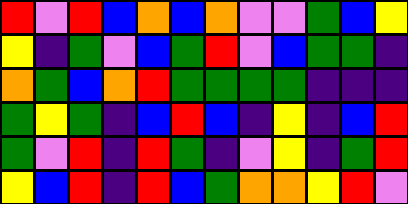[["red", "violet", "red", "blue", "orange", "blue", "orange", "violet", "violet", "green", "blue", "yellow"], ["yellow", "indigo", "green", "violet", "blue", "green", "red", "violet", "blue", "green", "green", "indigo"], ["orange", "green", "blue", "orange", "red", "green", "green", "green", "green", "indigo", "indigo", "indigo"], ["green", "yellow", "green", "indigo", "blue", "red", "blue", "indigo", "yellow", "indigo", "blue", "red"], ["green", "violet", "red", "indigo", "red", "green", "indigo", "violet", "yellow", "indigo", "green", "red"], ["yellow", "blue", "red", "indigo", "red", "blue", "green", "orange", "orange", "yellow", "red", "violet"]]